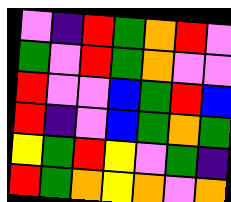[["violet", "indigo", "red", "green", "orange", "red", "violet"], ["green", "violet", "red", "green", "orange", "violet", "violet"], ["red", "violet", "violet", "blue", "green", "red", "blue"], ["red", "indigo", "violet", "blue", "green", "orange", "green"], ["yellow", "green", "red", "yellow", "violet", "green", "indigo"], ["red", "green", "orange", "yellow", "orange", "violet", "orange"]]